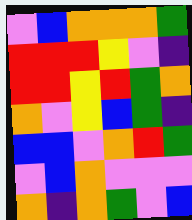[["violet", "blue", "orange", "orange", "orange", "green"], ["red", "red", "red", "yellow", "violet", "indigo"], ["red", "red", "yellow", "red", "green", "orange"], ["orange", "violet", "yellow", "blue", "green", "indigo"], ["blue", "blue", "violet", "orange", "red", "green"], ["violet", "blue", "orange", "violet", "violet", "violet"], ["orange", "indigo", "orange", "green", "violet", "blue"]]